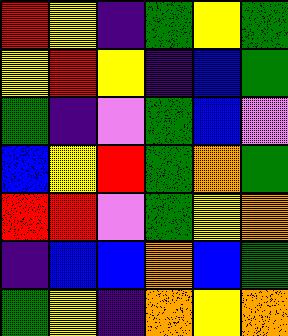[["red", "yellow", "indigo", "green", "yellow", "green"], ["yellow", "red", "yellow", "indigo", "blue", "green"], ["green", "indigo", "violet", "green", "blue", "violet"], ["blue", "yellow", "red", "green", "orange", "green"], ["red", "red", "violet", "green", "yellow", "orange"], ["indigo", "blue", "blue", "orange", "blue", "green"], ["green", "yellow", "indigo", "orange", "yellow", "orange"]]